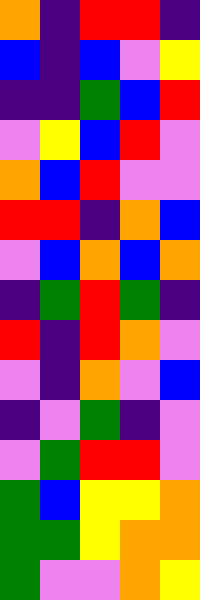[["orange", "indigo", "red", "red", "indigo"], ["blue", "indigo", "blue", "violet", "yellow"], ["indigo", "indigo", "green", "blue", "red"], ["violet", "yellow", "blue", "red", "violet"], ["orange", "blue", "red", "violet", "violet"], ["red", "red", "indigo", "orange", "blue"], ["violet", "blue", "orange", "blue", "orange"], ["indigo", "green", "red", "green", "indigo"], ["red", "indigo", "red", "orange", "violet"], ["violet", "indigo", "orange", "violet", "blue"], ["indigo", "violet", "green", "indigo", "violet"], ["violet", "green", "red", "red", "violet"], ["green", "blue", "yellow", "yellow", "orange"], ["green", "green", "yellow", "orange", "orange"], ["green", "violet", "violet", "orange", "yellow"]]